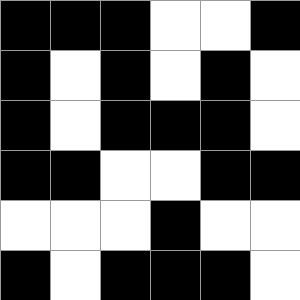[["black", "black", "black", "white", "white", "black"], ["black", "white", "black", "white", "black", "white"], ["black", "white", "black", "black", "black", "white"], ["black", "black", "white", "white", "black", "black"], ["white", "white", "white", "black", "white", "white"], ["black", "white", "black", "black", "black", "white"]]